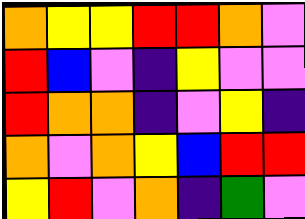[["orange", "yellow", "yellow", "red", "red", "orange", "violet"], ["red", "blue", "violet", "indigo", "yellow", "violet", "violet"], ["red", "orange", "orange", "indigo", "violet", "yellow", "indigo"], ["orange", "violet", "orange", "yellow", "blue", "red", "red"], ["yellow", "red", "violet", "orange", "indigo", "green", "violet"]]